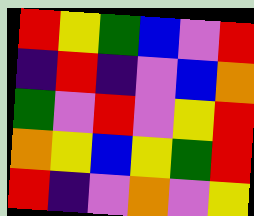[["red", "yellow", "green", "blue", "violet", "red"], ["indigo", "red", "indigo", "violet", "blue", "orange"], ["green", "violet", "red", "violet", "yellow", "red"], ["orange", "yellow", "blue", "yellow", "green", "red"], ["red", "indigo", "violet", "orange", "violet", "yellow"]]